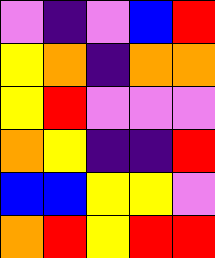[["violet", "indigo", "violet", "blue", "red"], ["yellow", "orange", "indigo", "orange", "orange"], ["yellow", "red", "violet", "violet", "violet"], ["orange", "yellow", "indigo", "indigo", "red"], ["blue", "blue", "yellow", "yellow", "violet"], ["orange", "red", "yellow", "red", "red"]]